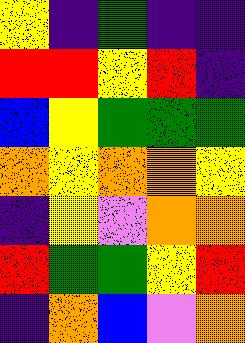[["yellow", "indigo", "green", "indigo", "indigo"], ["red", "red", "yellow", "red", "indigo"], ["blue", "yellow", "green", "green", "green"], ["orange", "yellow", "orange", "orange", "yellow"], ["indigo", "yellow", "violet", "orange", "orange"], ["red", "green", "green", "yellow", "red"], ["indigo", "orange", "blue", "violet", "orange"]]